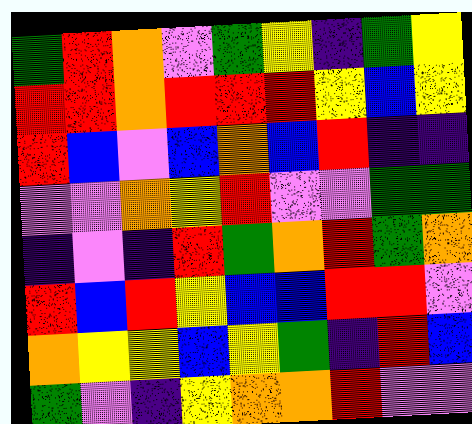[["green", "red", "orange", "violet", "green", "yellow", "indigo", "green", "yellow"], ["red", "red", "orange", "red", "red", "red", "yellow", "blue", "yellow"], ["red", "blue", "violet", "blue", "orange", "blue", "red", "indigo", "indigo"], ["violet", "violet", "orange", "yellow", "red", "violet", "violet", "green", "green"], ["indigo", "violet", "indigo", "red", "green", "orange", "red", "green", "orange"], ["red", "blue", "red", "yellow", "blue", "blue", "red", "red", "violet"], ["orange", "yellow", "yellow", "blue", "yellow", "green", "indigo", "red", "blue"], ["green", "violet", "indigo", "yellow", "orange", "orange", "red", "violet", "violet"]]